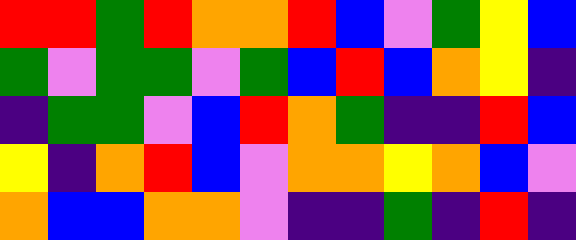[["red", "red", "green", "red", "orange", "orange", "red", "blue", "violet", "green", "yellow", "blue"], ["green", "violet", "green", "green", "violet", "green", "blue", "red", "blue", "orange", "yellow", "indigo"], ["indigo", "green", "green", "violet", "blue", "red", "orange", "green", "indigo", "indigo", "red", "blue"], ["yellow", "indigo", "orange", "red", "blue", "violet", "orange", "orange", "yellow", "orange", "blue", "violet"], ["orange", "blue", "blue", "orange", "orange", "violet", "indigo", "indigo", "green", "indigo", "red", "indigo"]]